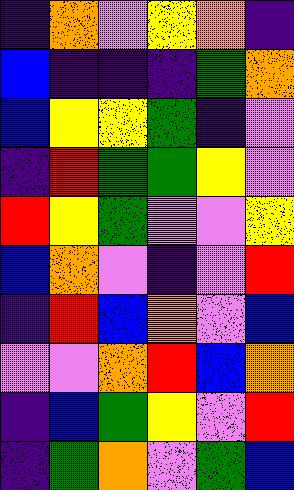[["indigo", "orange", "violet", "yellow", "orange", "indigo"], ["blue", "indigo", "indigo", "indigo", "green", "orange"], ["blue", "yellow", "yellow", "green", "indigo", "violet"], ["indigo", "red", "green", "green", "yellow", "violet"], ["red", "yellow", "green", "violet", "violet", "yellow"], ["blue", "orange", "violet", "indigo", "violet", "red"], ["indigo", "red", "blue", "orange", "violet", "blue"], ["violet", "violet", "orange", "red", "blue", "orange"], ["indigo", "blue", "green", "yellow", "violet", "red"], ["indigo", "green", "orange", "violet", "green", "blue"]]